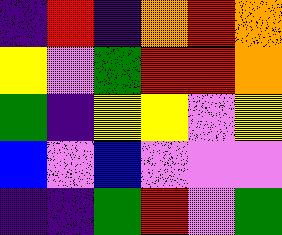[["indigo", "red", "indigo", "orange", "red", "orange"], ["yellow", "violet", "green", "red", "red", "orange"], ["green", "indigo", "yellow", "yellow", "violet", "yellow"], ["blue", "violet", "blue", "violet", "violet", "violet"], ["indigo", "indigo", "green", "red", "violet", "green"]]